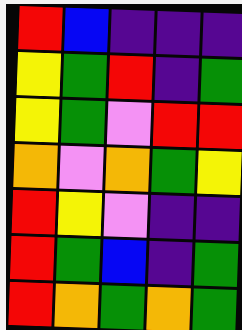[["red", "blue", "indigo", "indigo", "indigo"], ["yellow", "green", "red", "indigo", "green"], ["yellow", "green", "violet", "red", "red"], ["orange", "violet", "orange", "green", "yellow"], ["red", "yellow", "violet", "indigo", "indigo"], ["red", "green", "blue", "indigo", "green"], ["red", "orange", "green", "orange", "green"]]